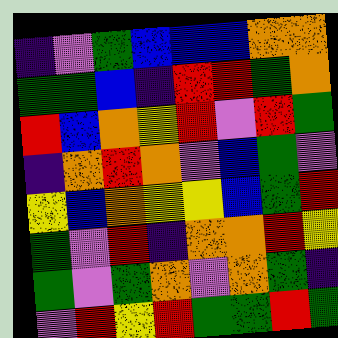[["indigo", "violet", "green", "blue", "blue", "blue", "orange", "orange"], ["green", "green", "blue", "indigo", "red", "red", "green", "orange"], ["red", "blue", "orange", "yellow", "red", "violet", "red", "green"], ["indigo", "orange", "red", "orange", "violet", "blue", "green", "violet"], ["yellow", "blue", "orange", "yellow", "yellow", "blue", "green", "red"], ["green", "violet", "red", "indigo", "orange", "orange", "red", "yellow"], ["green", "violet", "green", "orange", "violet", "orange", "green", "indigo"], ["violet", "red", "yellow", "red", "green", "green", "red", "green"]]